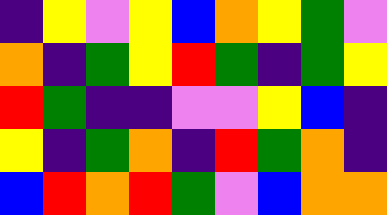[["indigo", "yellow", "violet", "yellow", "blue", "orange", "yellow", "green", "violet"], ["orange", "indigo", "green", "yellow", "red", "green", "indigo", "green", "yellow"], ["red", "green", "indigo", "indigo", "violet", "violet", "yellow", "blue", "indigo"], ["yellow", "indigo", "green", "orange", "indigo", "red", "green", "orange", "indigo"], ["blue", "red", "orange", "red", "green", "violet", "blue", "orange", "orange"]]